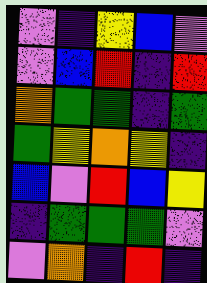[["violet", "indigo", "yellow", "blue", "violet"], ["violet", "blue", "red", "indigo", "red"], ["orange", "green", "green", "indigo", "green"], ["green", "yellow", "orange", "yellow", "indigo"], ["blue", "violet", "red", "blue", "yellow"], ["indigo", "green", "green", "green", "violet"], ["violet", "orange", "indigo", "red", "indigo"]]